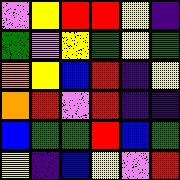[["violet", "yellow", "red", "red", "yellow", "indigo"], ["green", "violet", "yellow", "green", "yellow", "green"], ["orange", "yellow", "blue", "red", "indigo", "yellow"], ["orange", "red", "violet", "red", "indigo", "indigo"], ["blue", "green", "green", "red", "blue", "green"], ["yellow", "indigo", "blue", "yellow", "violet", "red"]]